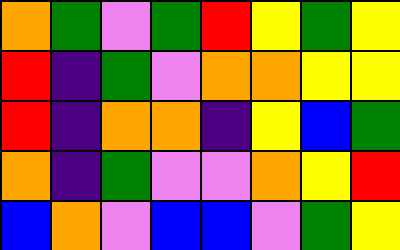[["orange", "green", "violet", "green", "red", "yellow", "green", "yellow"], ["red", "indigo", "green", "violet", "orange", "orange", "yellow", "yellow"], ["red", "indigo", "orange", "orange", "indigo", "yellow", "blue", "green"], ["orange", "indigo", "green", "violet", "violet", "orange", "yellow", "red"], ["blue", "orange", "violet", "blue", "blue", "violet", "green", "yellow"]]